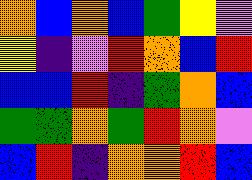[["orange", "blue", "orange", "blue", "green", "yellow", "violet"], ["yellow", "indigo", "violet", "red", "orange", "blue", "red"], ["blue", "blue", "red", "indigo", "green", "orange", "blue"], ["green", "green", "orange", "green", "red", "orange", "violet"], ["blue", "red", "indigo", "orange", "orange", "red", "blue"]]